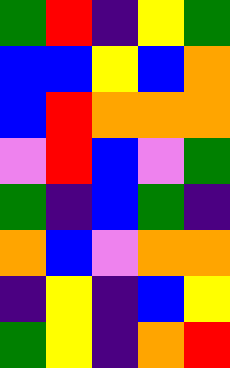[["green", "red", "indigo", "yellow", "green"], ["blue", "blue", "yellow", "blue", "orange"], ["blue", "red", "orange", "orange", "orange"], ["violet", "red", "blue", "violet", "green"], ["green", "indigo", "blue", "green", "indigo"], ["orange", "blue", "violet", "orange", "orange"], ["indigo", "yellow", "indigo", "blue", "yellow"], ["green", "yellow", "indigo", "orange", "red"]]